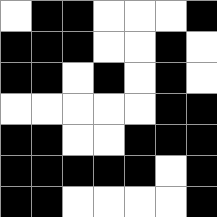[["white", "black", "black", "white", "white", "white", "black"], ["black", "black", "black", "white", "white", "black", "white"], ["black", "black", "white", "black", "white", "black", "white"], ["white", "white", "white", "white", "white", "black", "black"], ["black", "black", "white", "white", "black", "black", "black"], ["black", "black", "black", "black", "black", "white", "black"], ["black", "black", "white", "white", "white", "white", "black"]]